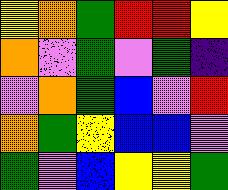[["yellow", "orange", "green", "red", "red", "yellow"], ["orange", "violet", "green", "violet", "green", "indigo"], ["violet", "orange", "green", "blue", "violet", "red"], ["orange", "green", "yellow", "blue", "blue", "violet"], ["green", "violet", "blue", "yellow", "yellow", "green"]]